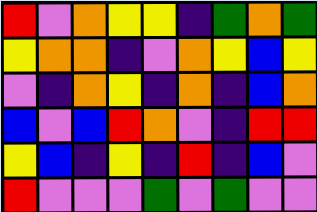[["red", "violet", "orange", "yellow", "yellow", "indigo", "green", "orange", "green"], ["yellow", "orange", "orange", "indigo", "violet", "orange", "yellow", "blue", "yellow"], ["violet", "indigo", "orange", "yellow", "indigo", "orange", "indigo", "blue", "orange"], ["blue", "violet", "blue", "red", "orange", "violet", "indigo", "red", "red"], ["yellow", "blue", "indigo", "yellow", "indigo", "red", "indigo", "blue", "violet"], ["red", "violet", "violet", "violet", "green", "violet", "green", "violet", "violet"]]